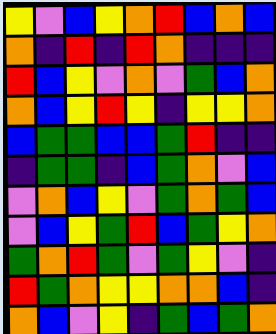[["yellow", "violet", "blue", "yellow", "orange", "red", "blue", "orange", "blue"], ["orange", "indigo", "red", "indigo", "red", "orange", "indigo", "indigo", "indigo"], ["red", "blue", "yellow", "violet", "orange", "violet", "green", "blue", "orange"], ["orange", "blue", "yellow", "red", "yellow", "indigo", "yellow", "yellow", "orange"], ["blue", "green", "green", "blue", "blue", "green", "red", "indigo", "indigo"], ["indigo", "green", "green", "indigo", "blue", "green", "orange", "violet", "blue"], ["violet", "orange", "blue", "yellow", "violet", "green", "orange", "green", "blue"], ["violet", "blue", "yellow", "green", "red", "blue", "green", "yellow", "orange"], ["green", "orange", "red", "green", "violet", "green", "yellow", "violet", "indigo"], ["red", "green", "orange", "yellow", "yellow", "orange", "orange", "blue", "indigo"], ["orange", "blue", "violet", "yellow", "indigo", "green", "blue", "green", "orange"]]